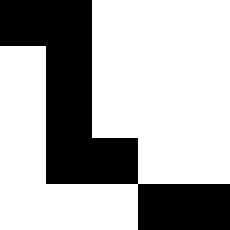[["black", "black", "white", "white", "white"], ["white", "black", "white", "white", "white"], ["white", "black", "white", "white", "white"], ["white", "black", "black", "white", "white"], ["white", "white", "white", "black", "black"]]